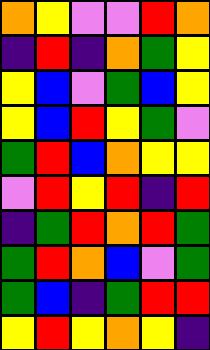[["orange", "yellow", "violet", "violet", "red", "orange"], ["indigo", "red", "indigo", "orange", "green", "yellow"], ["yellow", "blue", "violet", "green", "blue", "yellow"], ["yellow", "blue", "red", "yellow", "green", "violet"], ["green", "red", "blue", "orange", "yellow", "yellow"], ["violet", "red", "yellow", "red", "indigo", "red"], ["indigo", "green", "red", "orange", "red", "green"], ["green", "red", "orange", "blue", "violet", "green"], ["green", "blue", "indigo", "green", "red", "red"], ["yellow", "red", "yellow", "orange", "yellow", "indigo"]]